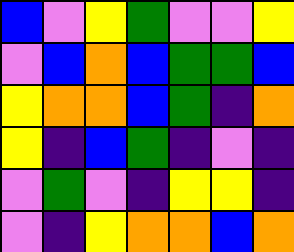[["blue", "violet", "yellow", "green", "violet", "violet", "yellow"], ["violet", "blue", "orange", "blue", "green", "green", "blue"], ["yellow", "orange", "orange", "blue", "green", "indigo", "orange"], ["yellow", "indigo", "blue", "green", "indigo", "violet", "indigo"], ["violet", "green", "violet", "indigo", "yellow", "yellow", "indigo"], ["violet", "indigo", "yellow", "orange", "orange", "blue", "orange"]]